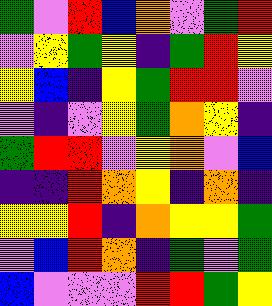[["green", "violet", "red", "blue", "orange", "violet", "green", "red"], ["violet", "yellow", "green", "yellow", "indigo", "green", "red", "yellow"], ["yellow", "blue", "indigo", "yellow", "green", "red", "red", "violet"], ["violet", "indigo", "violet", "yellow", "green", "orange", "yellow", "indigo"], ["green", "red", "red", "violet", "yellow", "orange", "violet", "blue"], ["indigo", "indigo", "red", "orange", "yellow", "indigo", "orange", "indigo"], ["yellow", "yellow", "red", "indigo", "orange", "yellow", "yellow", "green"], ["violet", "blue", "red", "orange", "indigo", "green", "violet", "green"], ["blue", "violet", "violet", "violet", "red", "red", "green", "yellow"]]